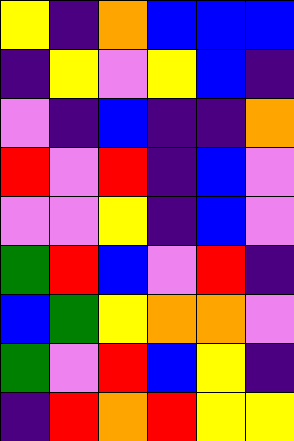[["yellow", "indigo", "orange", "blue", "blue", "blue"], ["indigo", "yellow", "violet", "yellow", "blue", "indigo"], ["violet", "indigo", "blue", "indigo", "indigo", "orange"], ["red", "violet", "red", "indigo", "blue", "violet"], ["violet", "violet", "yellow", "indigo", "blue", "violet"], ["green", "red", "blue", "violet", "red", "indigo"], ["blue", "green", "yellow", "orange", "orange", "violet"], ["green", "violet", "red", "blue", "yellow", "indigo"], ["indigo", "red", "orange", "red", "yellow", "yellow"]]